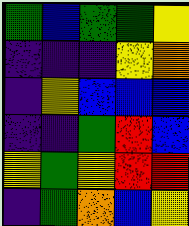[["green", "blue", "green", "green", "yellow"], ["indigo", "indigo", "indigo", "yellow", "orange"], ["indigo", "yellow", "blue", "blue", "blue"], ["indigo", "indigo", "green", "red", "blue"], ["yellow", "green", "yellow", "red", "red"], ["indigo", "green", "orange", "blue", "yellow"]]